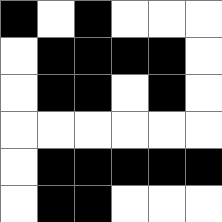[["black", "white", "black", "white", "white", "white"], ["white", "black", "black", "black", "black", "white"], ["white", "black", "black", "white", "black", "white"], ["white", "white", "white", "white", "white", "white"], ["white", "black", "black", "black", "black", "black"], ["white", "black", "black", "white", "white", "white"]]